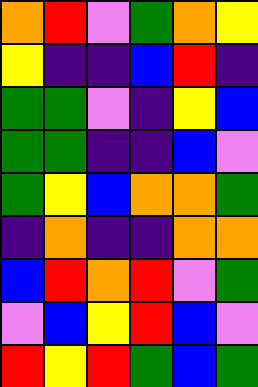[["orange", "red", "violet", "green", "orange", "yellow"], ["yellow", "indigo", "indigo", "blue", "red", "indigo"], ["green", "green", "violet", "indigo", "yellow", "blue"], ["green", "green", "indigo", "indigo", "blue", "violet"], ["green", "yellow", "blue", "orange", "orange", "green"], ["indigo", "orange", "indigo", "indigo", "orange", "orange"], ["blue", "red", "orange", "red", "violet", "green"], ["violet", "blue", "yellow", "red", "blue", "violet"], ["red", "yellow", "red", "green", "blue", "green"]]